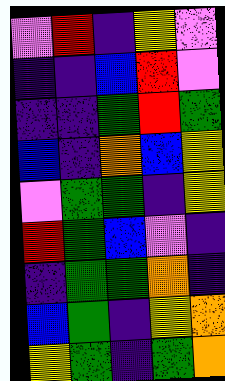[["violet", "red", "indigo", "yellow", "violet"], ["indigo", "indigo", "blue", "red", "violet"], ["indigo", "indigo", "green", "red", "green"], ["blue", "indigo", "orange", "blue", "yellow"], ["violet", "green", "green", "indigo", "yellow"], ["red", "green", "blue", "violet", "indigo"], ["indigo", "green", "green", "orange", "indigo"], ["blue", "green", "indigo", "yellow", "orange"], ["yellow", "green", "indigo", "green", "orange"]]